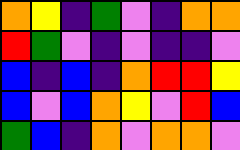[["orange", "yellow", "indigo", "green", "violet", "indigo", "orange", "orange"], ["red", "green", "violet", "indigo", "violet", "indigo", "indigo", "violet"], ["blue", "indigo", "blue", "indigo", "orange", "red", "red", "yellow"], ["blue", "violet", "blue", "orange", "yellow", "violet", "red", "blue"], ["green", "blue", "indigo", "orange", "violet", "orange", "orange", "violet"]]